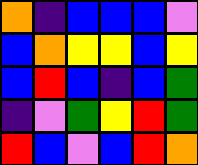[["orange", "indigo", "blue", "blue", "blue", "violet"], ["blue", "orange", "yellow", "yellow", "blue", "yellow"], ["blue", "red", "blue", "indigo", "blue", "green"], ["indigo", "violet", "green", "yellow", "red", "green"], ["red", "blue", "violet", "blue", "red", "orange"]]